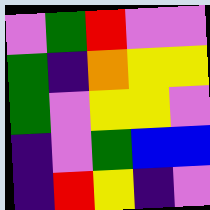[["violet", "green", "red", "violet", "violet"], ["green", "indigo", "orange", "yellow", "yellow"], ["green", "violet", "yellow", "yellow", "violet"], ["indigo", "violet", "green", "blue", "blue"], ["indigo", "red", "yellow", "indigo", "violet"]]